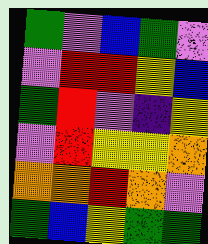[["green", "violet", "blue", "green", "violet"], ["violet", "red", "red", "yellow", "blue"], ["green", "red", "violet", "indigo", "yellow"], ["violet", "red", "yellow", "yellow", "orange"], ["orange", "orange", "red", "orange", "violet"], ["green", "blue", "yellow", "green", "green"]]